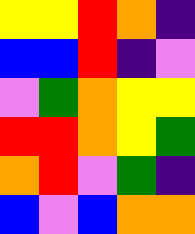[["yellow", "yellow", "red", "orange", "indigo"], ["blue", "blue", "red", "indigo", "violet"], ["violet", "green", "orange", "yellow", "yellow"], ["red", "red", "orange", "yellow", "green"], ["orange", "red", "violet", "green", "indigo"], ["blue", "violet", "blue", "orange", "orange"]]